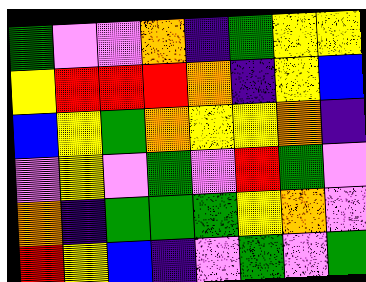[["green", "violet", "violet", "orange", "indigo", "green", "yellow", "yellow"], ["yellow", "red", "red", "red", "orange", "indigo", "yellow", "blue"], ["blue", "yellow", "green", "orange", "yellow", "yellow", "orange", "indigo"], ["violet", "yellow", "violet", "green", "violet", "red", "green", "violet"], ["orange", "indigo", "green", "green", "green", "yellow", "orange", "violet"], ["red", "yellow", "blue", "indigo", "violet", "green", "violet", "green"]]